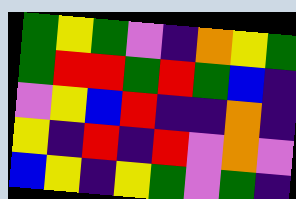[["green", "yellow", "green", "violet", "indigo", "orange", "yellow", "green"], ["green", "red", "red", "green", "red", "green", "blue", "indigo"], ["violet", "yellow", "blue", "red", "indigo", "indigo", "orange", "indigo"], ["yellow", "indigo", "red", "indigo", "red", "violet", "orange", "violet"], ["blue", "yellow", "indigo", "yellow", "green", "violet", "green", "indigo"]]